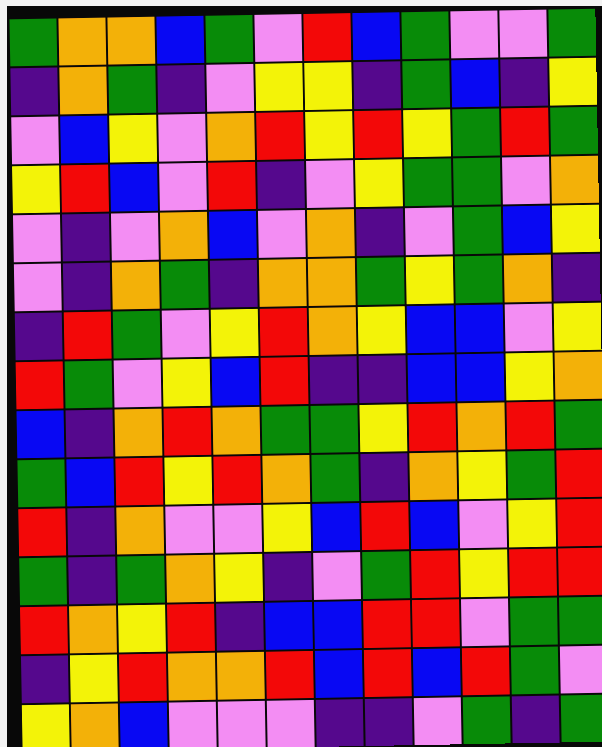[["green", "orange", "orange", "blue", "green", "violet", "red", "blue", "green", "violet", "violet", "green"], ["indigo", "orange", "green", "indigo", "violet", "yellow", "yellow", "indigo", "green", "blue", "indigo", "yellow"], ["violet", "blue", "yellow", "violet", "orange", "red", "yellow", "red", "yellow", "green", "red", "green"], ["yellow", "red", "blue", "violet", "red", "indigo", "violet", "yellow", "green", "green", "violet", "orange"], ["violet", "indigo", "violet", "orange", "blue", "violet", "orange", "indigo", "violet", "green", "blue", "yellow"], ["violet", "indigo", "orange", "green", "indigo", "orange", "orange", "green", "yellow", "green", "orange", "indigo"], ["indigo", "red", "green", "violet", "yellow", "red", "orange", "yellow", "blue", "blue", "violet", "yellow"], ["red", "green", "violet", "yellow", "blue", "red", "indigo", "indigo", "blue", "blue", "yellow", "orange"], ["blue", "indigo", "orange", "red", "orange", "green", "green", "yellow", "red", "orange", "red", "green"], ["green", "blue", "red", "yellow", "red", "orange", "green", "indigo", "orange", "yellow", "green", "red"], ["red", "indigo", "orange", "violet", "violet", "yellow", "blue", "red", "blue", "violet", "yellow", "red"], ["green", "indigo", "green", "orange", "yellow", "indigo", "violet", "green", "red", "yellow", "red", "red"], ["red", "orange", "yellow", "red", "indigo", "blue", "blue", "red", "red", "violet", "green", "green"], ["indigo", "yellow", "red", "orange", "orange", "red", "blue", "red", "blue", "red", "green", "violet"], ["yellow", "orange", "blue", "violet", "violet", "violet", "indigo", "indigo", "violet", "green", "indigo", "green"]]